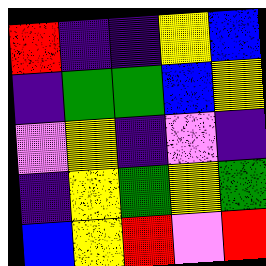[["red", "indigo", "indigo", "yellow", "blue"], ["indigo", "green", "green", "blue", "yellow"], ["violet", "yellow", "indigo", "violet", "indigo"], ["indigo", "yellow", "green", "yellow", "green"], ["blue", "yellow", "red", "violet", "red"]]